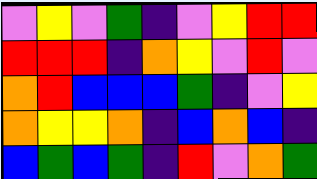[["violet", "yellow", "violet", "green", "indigo", "violet", "yellow", "red", "red"], ["red", "red", "red", "indigo", "orange", "yellow", "violet", "red", "violet"], ["orange", "red", "blue", "blue", "blue", "green", "indigo", "violet", "yellow"], ["orange", "yellow", "yellow", "orange", "indigo", "blue", "orange", "blue", "indigo"], ["blue", "green", "blue", "green", "indigo", "red", "violet", "orange", "green"]]